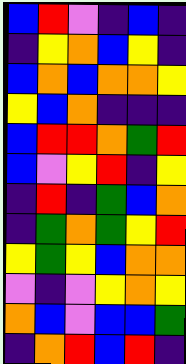[["blue", "red", "violet", "indigo", "blue", "indigo"], ["indigo", "yellow", "orange", "blue", "yellow", "indigo"], ["blue", "orange", "blue", "orange", "orange", "yellow"], ["yellow", "blue", "orange", "indigo", "indigo", "indigo"], ["blue", "red", "red", "orange", "green", "red"], ["blue", "violet", "yellow", "red", "indigo", "yellow"], ["indigo", "red", "indigo", "green", "blue", "orange"], ["indigo", "green", "orange", "green", "yellow", "red"], ["yellow", "green", "yellow", "blue", "orange", "orange"], ["violet", "indigo", "violet", "yellow", "orange", "yellow"], ["orange", "blue", "violet", "blue", "blue", "green"], ["indigo", "orange", "red", "blue", "red", "indigo"]]